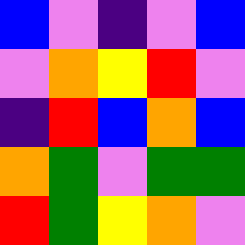[["blue", "violet", "indigo", "violet", "blue"], ["violet", "orange", "yellow", "red", "violet"], ["indigo", "red", "blue", "orange", "blue"], ["orange", "green", "violet", "green", "green"], ["red", "green", "yellow", "orange", "violet"]]